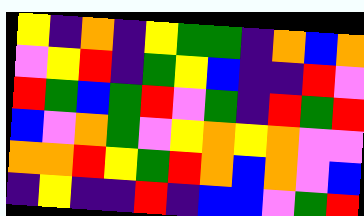[["yellow", "indigo", "orange", "indigo", "yellow", "green", "green", "indigo", "orange", "blue", "orange"], ["violet", "yellow", "red", "indigo", "green", "yellow", "blue", "indigo", "indigo", "red", "violet"], ["red", "green", "blue", "green", "red", "violet", "green", "indigo", "red", "green", "red"], ["blue", "violet", "orange", "green", "violet", "yellow", "orange", "yellow", "orange", "violet", "violet"], ["orange", "orange", "red", "yellow", "green", "red", "orange", "blue", "orange", "violet", "blue"], ["indigo", "yellow", "indigo", "indigo", "red", "indigo", "blue", "blue", "violet", "green", "red"]]